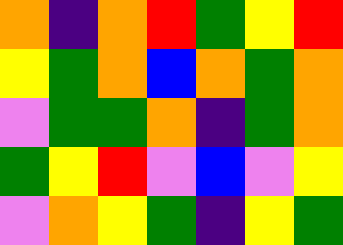[["orange", "indigo", "orange", "red", "green", "yellow", "red"], ["yellow", "green", "orange", "blue", "orange", "green", "orange"], ["violet", "green", "green", "orange", "indigo", "green", "orange"], ["green", "yellow", "red", "violet", "blue", "violet", "yellow"], ["violet", "orange", "yellow", "green", "indigo", "yellow", "green"]]